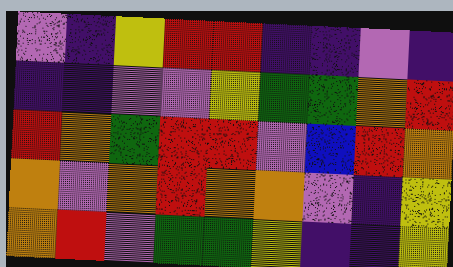[["violet", "indigo", "yellow", "red", "red", "indigo", "indigo", "violet", "indigo"], ["indigo", "indigo", "violet", "violet", "yellow", "green", "green", "orange", "red"], ["red", "orange", "green", "red", "red", "violet", "blue", "red", "orange"], ["orange", "violet", "orange", "red", "orange", "orange", "violet", "indigo", "yellow"], ["orange", "red", "violet", "green", "green", "yellow", "indigo", "indigo", "yellow"]]